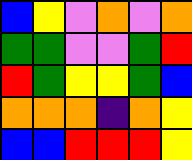[["blue", "yellow", "violet", "orange", "violet", "orange"], ["green", "green", "violet", "violet", "green", "red"], ["red", "green", "yellow", "yellow", "green", "blue"], ["orange", "orange", "orange", "indigo", "orange", "yellow"], ["blue", "blue", "red", "red", "red", "yellow"]]